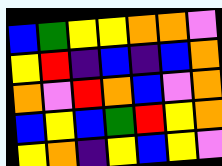[["blue", "green", "yellow", "yellow", "orange", "orange", "violet"], ["yellow", "red", "indigo", "blue", "indigo", "blue", "orange"], ["orange", "violet", "red", "orange", "blue", "violet", "orange"], ["blue", "yellow", "blue", "green", "red", "yellow", "orange"], ["yellow", "orange", "indigo", "yellow", "blue", "yellow", "violet"]]